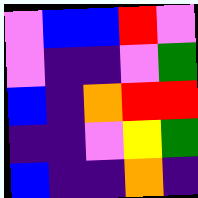[["violet", "blue", "blue", "red", "violet"], ["violet", "indigo", "indigo", "violet", "green"], ["blue", "indigo", "orange", "red", "red"], ["indigo", "indigo", "violet", "yellow", "green"], ["blue", "indigo", "indigo", "orange", "indigo"]]